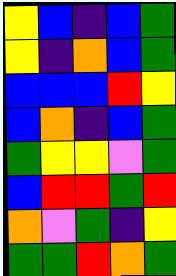[["yellow", "blue", "indigo", "blue", "green"], ["yellow", "indigo", "orange", "blue", "green"], ["blue", "blue", "blue", "red", "yellow"], ["blue", "orange", "indigo", "blue", "green"], ["green", "yellow", "yellow", "violet", "green"], ["blue", "red", "red", "green", "red"], ["orange", "violet", "green", "indigo", "yellow"], ["green", "green", "red", "orange", "green"]]